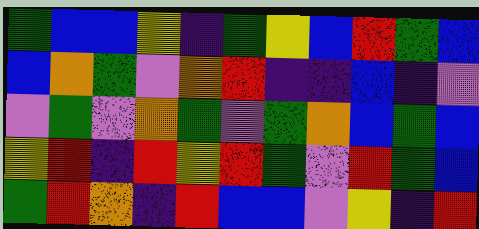[["green", "blue", "blue", "yellow", "indigo", "green", "yellow", "blue", "red", "green", "blue"], ["blue", "orange", "green", "violet", "orange", "red", "indigo", "indigo", "blue", "indigo", "violet"], ["violet", "green", "violet", "orange", "green", "violet", "green", "orange", "blue", "green", "blue"], ["yellow", "red", "indigo", "red", "yellow", "red", "green", "violet", "red", "green", "blue"], ["green", "red", "orange", "indigo", "red", "blue", "blue", "violet", "yellow", "indigo", "red"]]